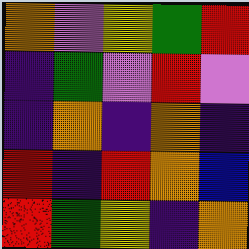[["orange", "violet", "yellow", "green", "red"], ["indigo", "green", "violet", "red", "violet"], ["indigo", "orange", "indigo", "orange", "indigo"], ["red", "indigo", "red", "orange", "blue"], ["red", "green", "yellow", "indigo", "orange"]]